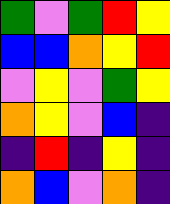[["green", "violet", "green", "red", "yellow"], ["blue", "blue", "orange", "yellow", "red"], ["violet", "yellow", "violet", "green", "yellow"], ["orange", "yellow", "violet", "blue", "indigo"], ["indigo", "red", "indigo", "yellow", "indigo"], ["orange", "blue", "violet", "orange", "indigo"]]